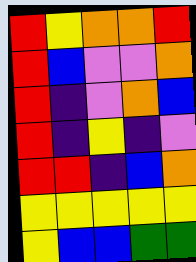[["red", "yellow", "orange", "orange", "red"], ["red", "blue", "violet", "violet", "orange"], ["red", "indigo", "violet", "orange", "blue"], ["red", "indigo", "yellow", "indigo", "violet"], ["red", "red", "indigo", "blue", "orange"], ["yellow", "yellow", "yellow", "yellow", "yellow"], ["yellow", "blue", "blue", "green", "green"]]